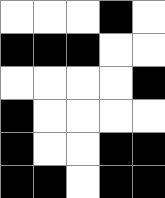[["white", "white", "white", "black", "white"], ["black", "black", "black", "white", "white"], ["white", "white", "white", "white", "black"], ["black", "white", "white", "white", "white"], ["black", "white", "white", "black", "black"], ["black", "black", "white", "black", "black"]]